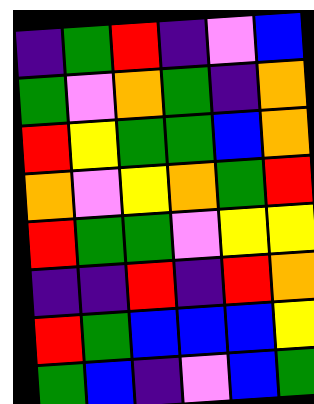[["indigo", "green", "red", "indigo", "violet", "blue"], ["green", "violet", "orange", "green", "indigo", "orange"], ["red", "yellow", "green", "green", "blue", "orange"], ["orange", "violet", "yellow", "orange", "green", "red"], ["red", "green", "green", "violet", "yellow", "yellow"], ["indigo", "indigo", "red", "indigo", "red", "orange"], ["red", "green", "blue", "blue", "blue", "yellow"], ["green", "blue", "indigo", "violet", "blue", "green"]]